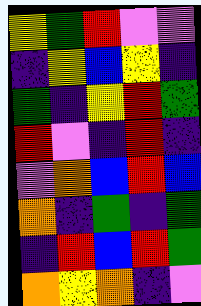[["yellow", "green", "red", "violet", "violet"], ["indigo", "yellow", "blue", "yellow", "indigo"], ["green", "indigo", "yellow", "red", "green"], ["red", "violet", "indigo", "red", "indigo"], ["violet", "orange", "blue", "red", "blue"], ["orange", "indigo", "green", "indigo", "green"], ["indigo", "red", "blue", "red", "green"], ["orange", "yellow", "orange", "indigo", "violet"]]